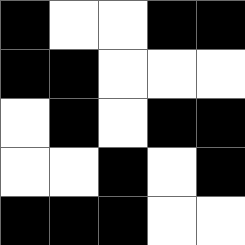[["black", "white", "white", "black", "black"], ["black", "black", "white", "white", "white"], ["white", "black", "white", "black", "black"], ["white", "white", "black", "white", "black"], ["black", "black", "black", "white", "white"]]